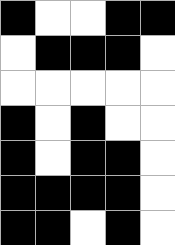[["black", "white", "white", "black", "black"], ["white", "black", "black", "black", "white"], ["white", "white", "white", "white", "white"], ["black", "white", "black", "white", "white"], ["black", "white", "black", "black", "white"], ["black", "black", "black", "black", "white"], ["black", "black", "white", "black", "white"]]